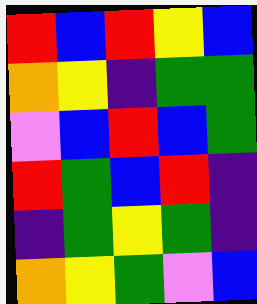[["red", "blue", "red", "yellow", "blue"], ["orange", "yellow", "indigo", "green", "green"], ["violet", "blue", "red", "blue", "green"], ["red", "green", "blue", "red", "indigo"], ["indigo", "green", "yellow", "green", "indigo"], ["orange", "yellow", "green", "violet", "blue"]]